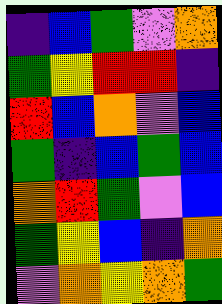[["indigo", "blue", "green", "violet", "orange"], ["green", "yellow", "red", "red", "indigo"], ["red", "blue", "orange", "violet", "blue"], ["green", "indigo", "blue", "green", "blue"], ["orange", "red", "green", "violet", "blue"], ["green", "yellow", "blue", "indigo", "orange"], ["violet", "orange", "yellow", "orange", "green"]]